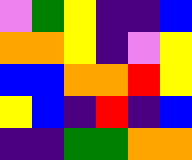[["violet", "green", "yellow", "indigo", "indigo", "blue"], ["orange", "orange", "yellow", "indigo", "violet", "yellow"], ["blue", "blue", "orange", "orange", "red", "yellow"], ["yellow", "blue", "indigo", "red", "indigo", "blue"], ["indigo", "indigo", "green", "green", "orange", "orange"]]